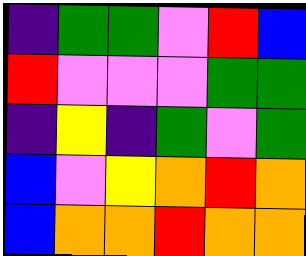[["indigo", "green", "green", "violet", "red", "blue"], ["red", "violet", "violet", "violet", "green", "green"], ["indigo", "yellow", "indigo", "green", "violet", "green"], ["blue", "violet", "yellow", "orange", "red", "orange"], ["blue", "orange", "orange", "red", "orange", "orange"]]